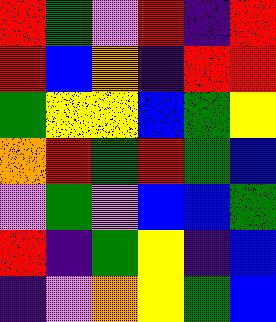[["red", "green", "violet", "red", "indigo", "red"], ["red", "blue", "orange", "indigo", "red", "red"], ["green", "yellow", "yellow", "blue", "green", "yellow"], ["orange", "red", "green", "red", "green", "blue"], ["violet", "green", "violet", "blue", "blue", "green"], ["red", "indigo", "green", "yellow", "indigo", "blue"], ["indigo", "violet", "orange", "yellow", "green", "blue"]]